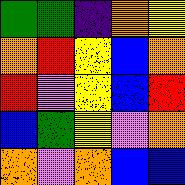[["green", "green", "indigo", "orange", "yellow"], ["orange", "red", "yellow", "blue", "orange"], ["red", "violet", "yellow", "blue", "red"], ["blue", "green", "yellow", "violet", "orange"], ["orange", "violet", "orange", "blue", "blue"]]